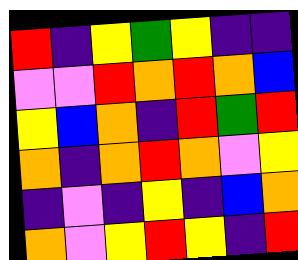[["red", "indigo", "yellow", "green", "yellow", "indigo", "indigo"], ["violet", "violet", "red", "orange", "red", "orange", "blue"], ["yellow", "blue", "orange", "indigo", "red", "green", "red"], ["orange", "indigo", "orange", "red", "orange", "violet", "yellow"], ["indigo", "violet", "indigo", "yellow", "indigo", "blue", "orange"], ["orange", "violet", "yellow", "red", "yellow", "indigo", "red"]]